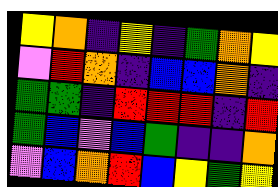[["yellow", "orange", "indigo", "yellow", "indigo", "green", "orange", "yellow"], ["violet", "red", "orange", "indigo", "blue", "blue", "orange", "indigo"], ["green", "green", "indigo", "red", "red", "red", "indigo", "red"], ["green", "blue", "violet", "blue", "green", "indigo", "indigo", "orange"], ["violet", "blue", "orange", "red", "blue", "yellow", "green", "yellow"]]